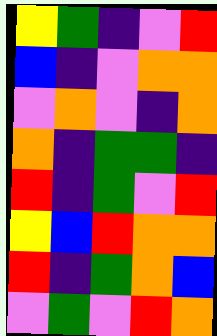[["yellow", "green", "indigo", "violet", "red"], ["blue", "indigo", "violet", "orange", "orange"], ["violet", "orange", "violet", "indigo", "orange"], ["orange", "indigo", "green", "green", "indigo"], ["red", "indigo", "green", "violet", "red"], ["yellow", "blue", "red", "orange", "orange"], ["red", "indigo", "green", "orange", "blue"], ["violet", "green", "violet", "red", "orange"]]